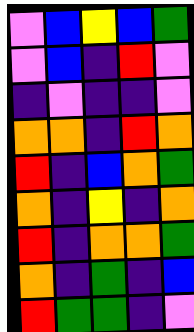[["violet", "blue", "yellow", "blue", "green"], ["violet", "blue", "indigo", "red", "violet"], ["indigo", "violet", "indigo", "indigo", "violet"], ["orange", "orange", "indigo", "red", "orange"], ["red", "indigo", "blue", "orange", "green"], ["orange", "indigo", "yellow", "indigo", "orange"], ["red", "indigo", "orange", "orange", "green"], ["orange", "indigo", "green", "indigo", "blue"], ["red", "green", "green", "indigo", "violet"]]